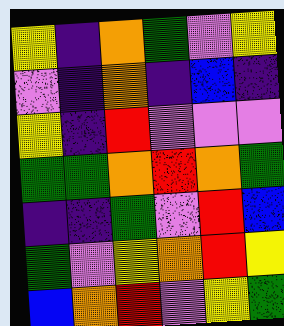[["yellow", "indigo", "orange", "green", "violet", "yellow"], ["violet", "indigo", "orange", "indigo", "blue", "indigo"], ["yellow", "indigo", "red", "violet", "violet", "violet"], ["green", "green", "orange", "red", "orange", "green"], ["indigo", "indigo", "green", "violet", "red", "blue"], ["green", "violet", "yellow", "orange", "red", "yellow"], ["blue", "orange", "red", "violet", "yellow", "green"]]